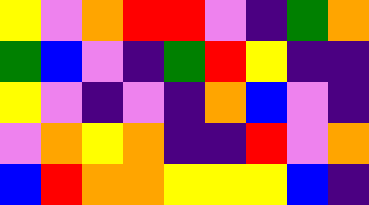[["yellow", "violet", "orange", "red", "red", "violet", "indigo", "green", "orange"], ["green", "blue", "violet", "indigo", "green", "red", "yellow", "indigo", "indigo"], ["yellow", "violet", "indigo", "violet", "indigo", "orange", "blue", "violet", "indigo"], ["violet", "orange", "yellow", "orange", "indigo", "indigo", "red", "violet", "orange"], ["blue", "red", "orange", "orange", "yellow", "yellow", "yellow", "blue", "indigo"]]